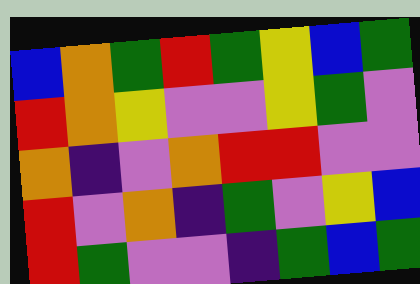[["blue", "orange", "green", "red", "green", "yellow", "blue", "green"], ["red", "orange", "yellow", "violet", "violet", "yellow", "green", "violet"], ["orange", "indigo", "violet", "orange", "red", "red", "violet", "violet"], ["red", "violet", "orange", "indigo", "green", "violet", "yellow", "blue"], ["red", "green", "violet", "violet", "indigo", "green", "blue", "green"]]